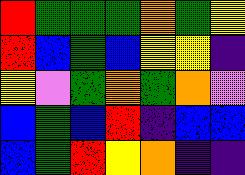[["red", "green", "green", "green", "orange", "green", "yellow"], ["red", "blue", "green", "blue", "yellow", "yellow", "indigo"], ["yellow", "violet", "green", "orange", "green", "orange", "violet"], ["blue", "green", "blue", "red", "indigo", "blue", "blue"], ["blue", "green", "red", "yellow", "orange", "indigo", "indigo"]]